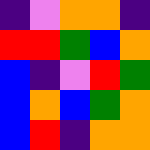[["indigo", "violet", "orange", "orange", "indigo"], ["red", "red", "green", "blue", "orange"], ["blue", "indigo", "violet", "red", "green"], ["blue", "orange", "blue", "green", "orange"], ["blue", "red", "indigo", "orange", "orange"]]